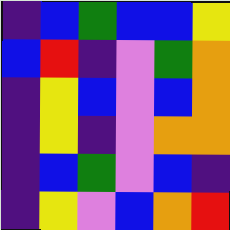[["indigo", "blue", "green", "blue", "blue", "yellow"], ["blue", "red", "indigo", "violet", "green", "orange"], ["indigo", "yellow", "blue", "violet", "blue", "orange"], ["indigo", "yellow", "indigo", "violet", "orange", "orange"], ["indigo", "blue", "green", "violet", "blue", "indigo"], ["indigo", "yellow", "violet", "blue", "orange", "red"]]